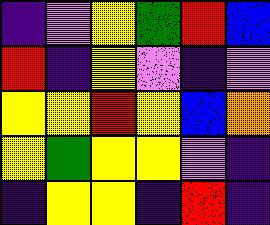[["indigo", "violet", "yellow", "green", "red", "blue"], ["red", "indigo", "yellow", "violet", "indigo", "violet"], ["yellow", "yellow", "red", "yellow", "blue", "orange"], ["yellow", "green", "yellow", "yellow", "violet", "indigo"], ["indigo", "yellow", "yellow", "indigo", "red", "indigo"]]